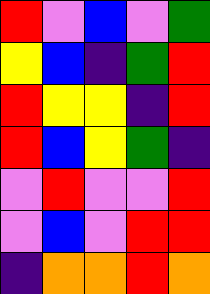[["red", "violet", "blue", "violet", "green"], ["yellow", "blue", "indigo", "green", "red"], ["red", "yellow", "yellow", "indigo", "red"], ["red", "blue", "yellow", "green", "indigo"], ["violet", "red", "violet", "violet", "red"], ["violet", "blue", "violet", "red", "red"], ["indigo", "orange", "orange", "red", "orange"]]